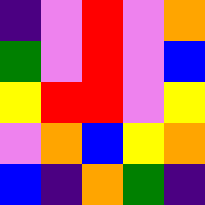[["indigo", "violet", "red", "violet", "orange"], ["green", "violet", "red", "violet", "blue"], ["yellow", "red", "red", "violet", "yellow"], ["violet", "orange", "blue", "yellow", "orange"], ["blue", "indigo", "orange", "green", "indigo"]]